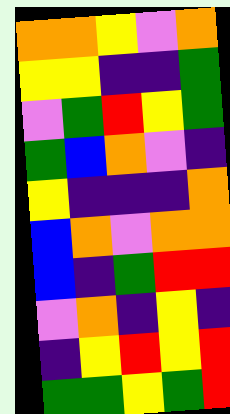[["orange", "orange", "yellow", "violet", "orange"], ["yellow", "yellow", "indigo", "indigo", "green"], ["violet", "green", "red", "yellow", "green"], ["green", "blue", "orange", "violet", "indigo"], ["yellow", "indigo", "indigo", "indigo", "orange"], ["blue", "orange", "violet", "orange", "orange"], ["blue", "indigo", "green", "red", "red"], ["violet", "orange", "indigo", "yellow", "indigo"], ["indigo", "yellow", "red", "yellow", "red"], ["green", "green", "yellow", "green", "red"]]